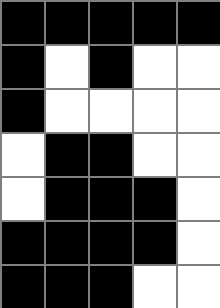[["black", "black", "black", "black", "black"], ["black", "white", "black", "white", "white"], ["black", "white", "white", "white", "white"], ["white", "black", "black", "white", "white"], ["white", "black", "black", "black", "white"], ["black", "black", "black", "black", "white"], ["black", "black", "black", "white", "white"]]